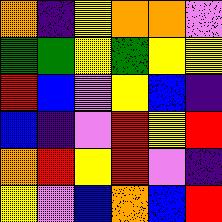[["orange", "indigo", "yellow", "orange", "orange", "violet"], ["green", "green", "yellow", "green", "yellow", "yellow"], ["red", "blue", "violet", "yellow", "blue", "indigo"], ["blue", "indigo", "violet", "red", "yellow", "red"], ["orange", "red", "yellow", "red", "violet", "indigo"], ["yellow", "violet", "blue", "orange", "blue", "red"]]